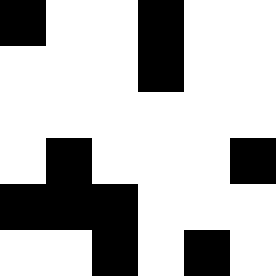[["black", "white", "white", "black", "white", "white"], ["white", "white", "white", "black", "white", "white"], ["white", "white", "white", "white", "white", "white"], ["white", "black", "white", "white", "white", "black"], ["black", "black", "black", "white", "white", "white"], ["white", "white", "black", "white", "black", "white"]]